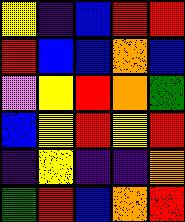[["yellow", "indigo", "blue", "red", "red"], ["red", "blue", "blue", "orange", "blue"], ["violet", "yellow", "red", "orange", "green"], ["blue", "yellow", "red", "yellow", "red"], ["indigo", "yellow", "indigo", "indigo", "orange"], ["green", "red", "blue", "orange", "red"]]